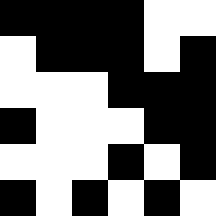[["black", "black", "black", "black", "white", "white"], ["white", "black", "black", "black", "white", "black"], ["white", "white", "white", "black", "black", "black"], ["black", "white", "white", "white", "black", "black"], ["white", "white", "white", "black", "white", "black"], ["black", "white", "black", "white", "black", "white"]]